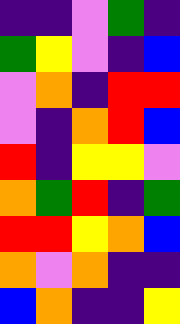[["indigo", "indigo", "violet", "green", "indigo"], ["green", "yellow", "violet", "indigo", "blue"], ["violet", "orange", "indigo", "red", "red"], ["violet", "indigo", "orange", "red", "blue"], ["red", "indigo", "yellow", "yellow", "violet"], ["orange", "green", "red", "indigo", "green"], ["red", "red", "yellow", "orange", "blue"], ["orange", "violet", "orange", "indigo", "indigo"], ["blue", "orange", "indigo", "indigo", "yellow"]]